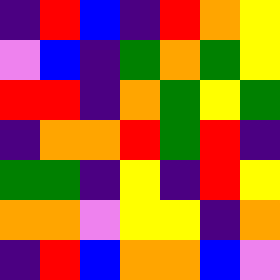[["indigo", "red", "blue", "indigo", "red", "orange", "yellow"], ["violet", "blue", "indigo", "green", "orange", "green", "yellow"], ["red", "red", "indigo", "orange", "green", "yellow", "green"], ["indigo", "orange", "orange", "red", "green", "red", "indigo"], ["green", "green", "indigo", "yellow", "indigo", "red", "yellow"], ["orange", "orange", "violet", "yellow", "yellow", "indigo", "orange"], ["indigo", "red", "blue", "orange", "orange", "blue", "violet"]]